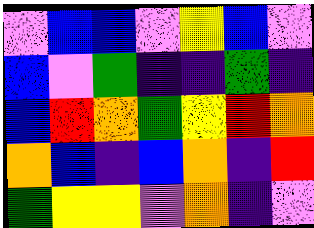[["violet", "blue", "blue", "violet", "yellow", "blue", "violet"], ["blue", "violet", "green", "indigo", "indigo", "green", "indigo"], ["blue", "red", "orange", "green", "yellow", "red", "orange"], ["orange", "blue", "indigo", "blue", "orange", "indigo", "red"], ["green", "yellow", "yellow", "violet", "orange", "indigo", "violet"]]